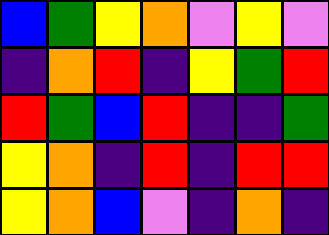[["blue", "green", "yellow", "orange", "violet", "yellow", "violet"], ["indigo", "orange", "red", "indigo", "yellow", "green", "red"], ["red", "green", "blue", "red", "indigo", "indigo", "green"], ["yellow", "orange", "indigo", "red", "indigo", "red", "red"], ["yellow", "orange", "blue", "violet", "indigo", "orange", "indigo"]]